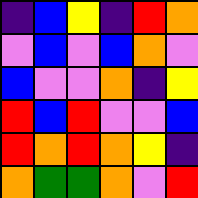[["indigo", "blue", "yellow", "indigo", "red", "orange"], ["violet", "blue", "violet", "blue", "orange", "violet"], ["blue", "violet", "violet", "orange", "indigo", "yellow"], ["red", "blue", "red", "violet", "violet", "blue"], ["red", "orange", "red", "orange", "yellow", "indigo"], ["orange", "green", "green", "orange", "violet", "red"]]